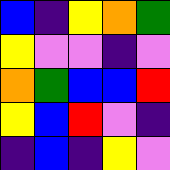[["blue", "indigo", "yellow", "orange", "green"], ["yellow", "violet", "violet", "indigo", "violet"], ["orange", "green", "blue", "blue", "red"], ["yellow", "blue", "red", "violet", "indigo"], ["indigo", "blue", "indigo", "yellow", "violet"]]